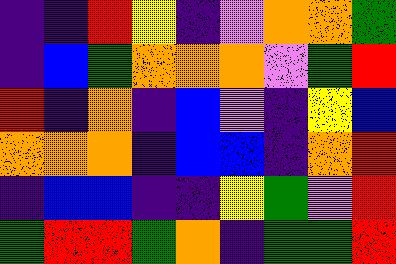[["indigo", "indigo", "red", "yellow", "indigo", "violet", "orange", "orange", "green"], ["indigo", "blue", "green", "orange", "orange", "orange", "violet", "green", "red"], ["red", "indigo", "orange", "indigo", "blue", "violet", "indigo", "yellow", "blue"], ["orange", "orange", "orange", "indigo", "blue", "blue", "indigo", "orange", "red"], ["indigo", "blue", "blue", "indigo", "indigo", "yellow", "green", "violet", "red"], ["green", "red", "red", "green", "orange", "indigo", "green", "green", "red"]]